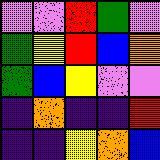[["violet", "violet", "red", "green", "violet"], ["green", "yellow", "red", "blue", "orange"], ["green", "blue", "yellow", "violet", "violet"], ["indigo", "orange", "indigo", "indigo", "red"], ["indigo", "indigo", "yellow", "orange", "blue"]]